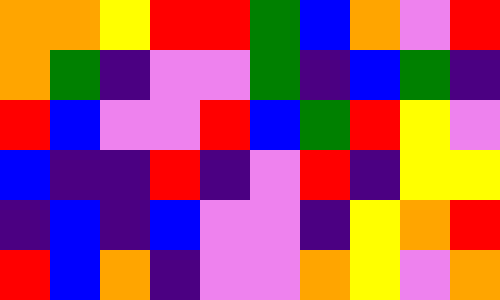[["orange", "orange", "yellow", "red", "red", "green", "blue", "orange", "violet", "red"], ["orange", "green", "indigo", "violet", "violet", "green", "indigo", "blue", "green", "indigo"], ["red", "blue", "violet", "violet", "red", "blue", "green", "red", "yellow", "violet"], ["blue", "indigo", "indigo", "red", "indigo", "violet", "red", "indigo", "yellow", "yellow"], ["indigo", "blue", "indigo", "blue", "violet", "violet", "indigo", "yellow", "orange", "red"], ["red", "blue", "orange", "indigo", "violet", "violet", "orange", "yellow", "violet", "orange"]]